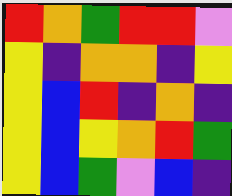[["red", "orange", "green", "red", "red", "violet"], ["yellow", "indigo", "orange", "orange", "indigo", "yellow"], ["yellow", "blue", "red", "indigo", "orange", "indigo"], ["yellow", "blue", "yellow", "orange", "red", "green"], ["yellow", "blue", "green", "violet", "blue", "indigo"]]